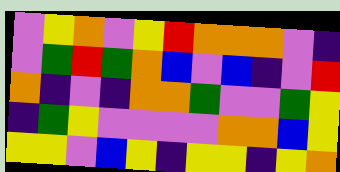[["violet", "yellow", "orange", "violet", "yellow", "red", "orange", "orange", "orange", "violet", "indigo"], ["violet", "green", "red", "green", "orange", "blue", "violet", "blue", "indigo", "violet", "red"], ["orange", "indigo", "violet", "indigo", "orange", "orange", "green", "violet", "violet", "green", "yellow"], ["indigo", "green", "yellow", "violet", "violet", "violet", "violet", "orange", "orange", "blue", "yellow"], ["yellow", "yellow", "violet", "blue", "yellow", "indigo", "yellow", "yellow", "indigo", "yellow", "orange"]]